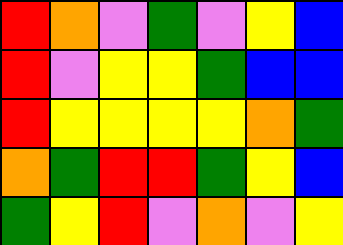[["red", "orange", "violet", "green", "violet", "yellow", "blue"], ["red", "violet", "yellow", "yellow", "green", "blue", "blue"], ["red", "yellow", "yellow", "yellow", "yellow", "orange", "green"], ["orange", "green", "red", "red", "green", "yellow", "blue"], ["green", "yellow", "red", "violet", "orange", "violet", "yellow"]]